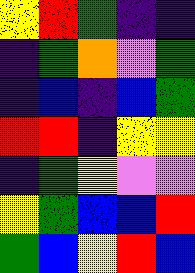[["yellow", "red", "green", "indigo", "indigo"], ["indigo", "green", "orange", "violet", "green"], ["indigo", "blue", "indigo", "blue", "green"], ["red", "red", "indigo", "yellow", "yellow"], ["indigo", "green", "yellow", "violet", "violet"], ["yellow", "green", "blue", "blue", "red"], ["green", "blue", "yellow", "red", "blue"]]